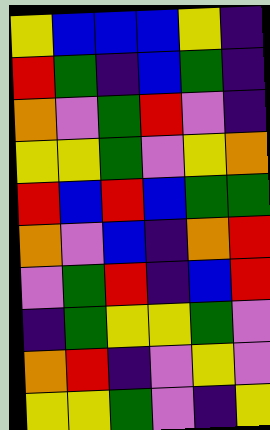[["yellow", "blue", "blue", "blue", "yellow", "indigo"], ["red", "green", "indigo", "blue", "green", "indigo"], ["orange", "violet", "green", "red", "violet", "indigo"], ["yellow", "yellow", "green", "violet", "yellow", "orange"], ["red", "blue", "red", "blue", "green", "green"], ["orange", "violet", "blue", "indigo", "orange", "red"], ["violet", "green", "red", "indigo", "blue", "red"], ["indigo", "green", "yellow", "yellow", "green", "violet"], ["orange", "red", "indigo", "violet", "yellow", "violet"], ["yellow", "yellow", "green", "violet", "indigo", "yellow"]]